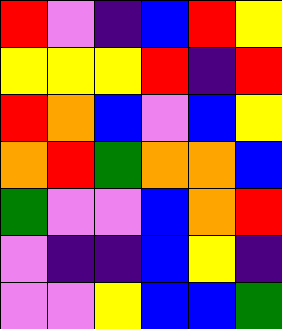[["red", "violet", "indigo", "blue", "red", "yellow"], ["yellow", "yellow", "yellow", "red", "indigo", "red"], ["red", "orange", "blue", "violet", "blue", "yellow"], ["orange", "red", "green", "orange", "orange", "blue"], ["green", "violet", "violet", "blue", "orange", "red"], ["violet", "indigo", "indigo", "blue", "yellow", "indigo"], ["violet", "violet", "yellow", "blue", "blue", "green"]]